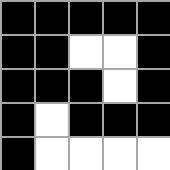[["black", "black", "black", "black", "black"], ["black", "black", "white", "white", "black"], ["black", "black", "black", "white", "black"], ["black", "white", "black", "black", "black"], ["black", "white", "white", "white", "white"]]